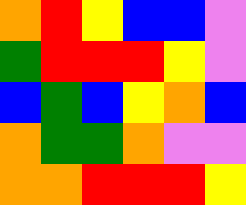[["orange", "red", "yellow", "blue", "blue", "violet"], ["green", "red", "red", "red", "yellow", "violet"], ["blue", "green", "blue", "yellow", "orange", "blue"], ["orange", "green", "green", "orange", "violet", "violet"], ["orange", "orange", "red", "red", "red", "yellow"]]